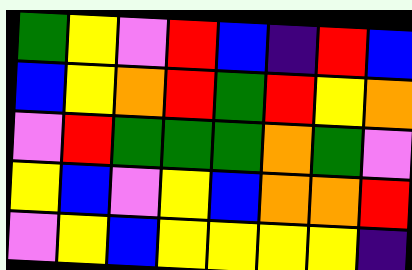[["green", "yellow", "violet", "red", "blue", "indigo", "red", "blue"], ["blue", "yellow", "orange", "red", "green", "red", "yellow", "orange"], ["violet", "red", "green", "green", "green", "orange", "green", "violet"], ["yellow", "blue", "violet", "yellow", "blue", "orange", "orange", "red"], ["violet", "yellow", "blue", "yellow", "yellow", "yellow", "yellow", "indigo"]]